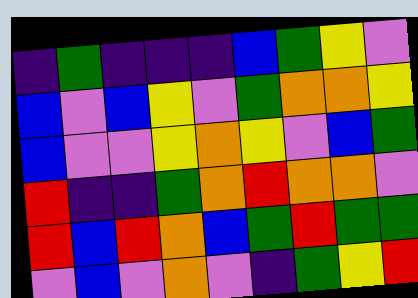[["indigo", "green", "indigo", "indigo", "indigo", "blue", "green", "yellow", "violet"], ["blue", "violet", "blue", "yellow", "violet", "green", "orange", "orange", "yellow"], ["blue", "violet", "violet", "yellow", "orange", "yellow", "violet", "blue", "green"], ["red", "indigo", "indigo", "green", "orange", "red", "orange", "orange", "violet"], ["red", "blue", "red", "orange", "blue", "green", "red", "green", "green"], ["violet", "blue", "violet", "orange", "violet", "indigo", "green", "yellow", "red"]]